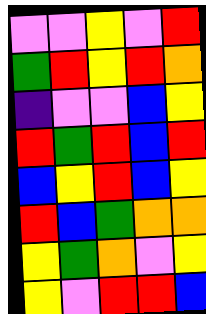[["violet", "violet", "yellow", "violet", "red"], ["green", "red", "yellow", "red", "orange"], ["indigo", "violet", "violet", "blue", "yellow"], ["red", "green", "red", "blue", "red"], ["blue", "yellow", "red", "blue", "yellow"], ["red", "blue", "green", "orange", "orange"], ["yellow", "green", "orange", "violet", "yellow"], ["yellow", "violet", "red", "red", "blue"]]